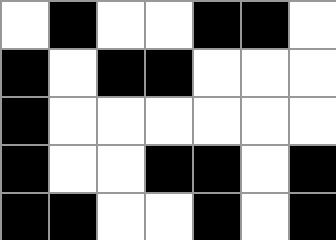[["white", "black", "white", "white", "black", "black", "white"], ["black", "white", "black", "black", "white", "white", "white"], ["black", "white", "white", "white", "white", "white", "white"], ["black", "white", "white", "black", "black", "white", "black"], ["black", "black", "white", "white", "black", "white", "black"]]